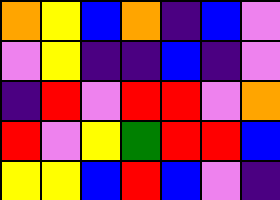[["orange", "yellow", "blue", "orange", "indigo", "blue", "violet"], ["violet", "yellow", "indigo", "indigo", "blue", "indigo", "violet"], ["indigo", "red", "violet", "red", "red", "violet", "orange"], ["red", "violet", "yellow", "green", "red", "red", "blue"], ["yellow", "yellow", "blue", "red", "blue", "violet", "indigo"]]